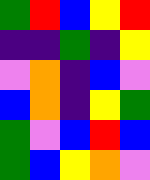[["green", "red", "blue", "yellow", "red"], ["indigo", "indigo", "green", "indigo", "yellow"], ["violet", "orange", "indigo", "blue", "violet"], ["blue", "orange", "indigo", "yellow", "green"], ["green", "violet", "blue", "red", "blue"], ["green", "blue", "yellow", "orange", "violet"]]